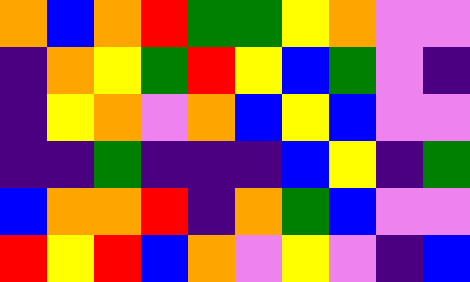[["orange", "blue", "orange", "red", "green", "green", "yellow", "orange", "violet", "violet"], ["indigo", "orange", "yellow", "green", "red", "yellow", "blue", "green", "violet", "indigo"], ["indigo", "yellow", "orange", "violet", "orange", "blue", "yellow", "blue", "violet", "violet"], ["indigo", "indigo", "green", "indigo", "indigo", "indigo", "blue", "yellow", "indigo", "green"], ["blue", "orange", "orange", "red", "indigo", "orange", "green", "blue", "violet", "violet"], ["red", "yellow", "red", "blue", "orange", "violet", "yellow", "violet", "indigo", "blue"]]